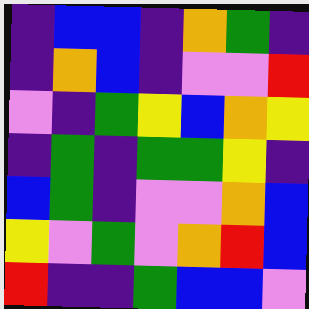[["indigo", "blue", "blue", "indigo", "orange", "green", "indigo"], ["indigo", "orange", "blue", "indigo", "violet", "violet", "red"], ["violet", "indigo", "green", "yellow", "blue", "orange", "yellow"], ["indigo", "green", "indigo", "green", "green", "yellow", "indigo"], ["blue", "green", "indigo", "violet", "violet", "orange", "blue"], ["yellow", "violet", "green", "violet", "orange", "red", "blue"], ["red", "indigo", "indigo", "green", "blue", "blue", "violet"]]